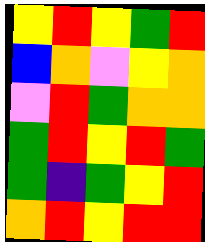[["yellow", "red", "yellow", "green", "red"], ["blue", "orange", "violet", "yellow", "orange"], ["violet", "red", "green", "orange", "orange"], ["green", "red", "yellow", "red", "green"], ["green", "indigo", "green", "yellow", "red"], ["orange", "red", "yellow", "red", "red"]]